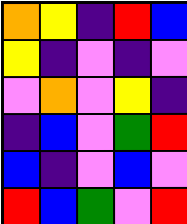[["orange", "yellow", "indigo", "red", "blue"], ["yellow", "indigo", "violet", "indigo", "violet"], ["violet", "orange", "violet", "yellow", "indigo"], ["indigo", "blue", "violet", "green", "red"], ["blue", "indigo", "violet", "blue", "violet"], ["red", "blue", "green", "violet", "red"]]